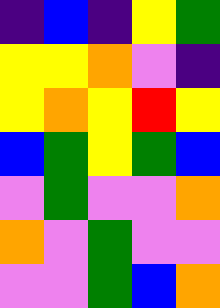[["indigo", "blue", "indigo", "yellow", "green"], ["yellow", "yellow", "orange", "violet", "indigo"], ["yellow", "orange", "yellow", "red", "yellow"], ["blue", "green", "yellow", "green", "blue"], ["violet", "green", "violet", "violet", "orange"], ["orange", "violet", "green", "violet", "violet"], ["violet", "violet", "green", "blue", "orange"]]